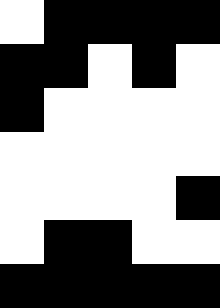[["white", "black", "black", "black", "black"], ["black", "black", "white", "black", "white"], ["black", "white", "white", "white", "white"], ["white", "white", "white", "white", "white"], ["white", "white", "white", "white", "black"], ["white", "black", "black", "white", "white"], ["black", "black", "black", "black", "black"]]